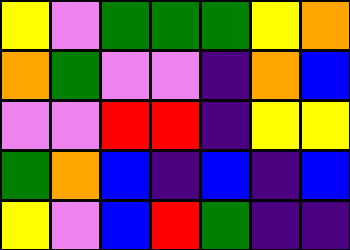[["yellow", "violet", "green", "green", "green", "yellow", "orange"], ["orange", "green", "violet", "violet", "indigo", "orange", "blue"], ["violet", "violet", "red", "red", "indigo", "yellow", "yellow"], ["green", "orange", "blue", "indigo", "blue", "indigo", "blue"], ["yellow", "violet", "blue", "red", "green", "indigo", "indigo"]]